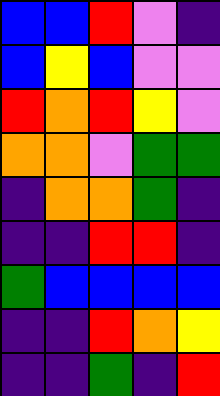[["blue", "blue", "red", "violet", "indigo"], ["blue", "yellow", "blue", "violet", "violet"], ["red", "orange", "red", "yellow", "violet"], ["orange", "orange", "violet", "green", "green"], ["indigo", "orange", "orange", "green", "indigo"], ["indigo", "indigo", "red", "red", "indigo"], ["green", "blue", "blue", "blue", "blue"], ["indigo", "indigo", "red", "orange", "yellow"], ["indigo", "indigo", "green", "indigo", "red"]]